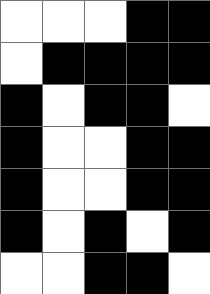[["white", "white", "white", "black", "black"], ["white", "black", "black", "black", "black"], ["black", "white", "black", "black", "white"], ["black", "white", "white", "black", "black"], ["black", "white", "white", "black", "black"], ["black", "white", "black", "white", "black"], ["white", "white", "black", "black", "white"]]